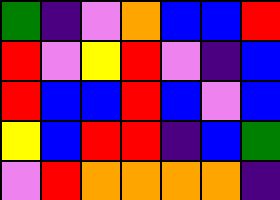[["green", "indigo", "violet", "orange", "blue", "blue", "red"], ["red", "violet", "yellow", "red", "violet", "indigo", "blue"], ["red", "blue", "blue", "red", "blue", "violet", "blue"], ["yellow", "blue", "red", "red", "indigo", "blue", "green"], ["violet", "red", "orange", "orange", "orange", "orange", "indigo"]]